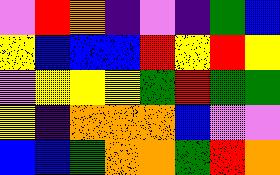[["violet", "red", "orange", "indigo", "violet", "indigo", "green", "blue"], ["yellow", "blue", "blue", "blue", "red", "yellow", "red", "yellow"], ["violet", "yellow", "yellow", "yellow", "green", "red", "green", "green"], ["yellow", "indigo", "orange", "orange", "orange", "blue", "violet", "violet"], ["blue", "blue", "green", "orange", "orange", "green", "red", "orange"]]